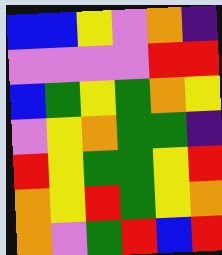[["blue", "blue", "yellow", "violet", "orange", "indigo"], ["violet", "violet", "violet", "violet", "red", "red"], ["blue", "green", "yellow", "green", "orange", "yellow"], ["violet", "yellow", "orange", "green", "green", "indigo"], ["red", "yellow", "green", "green", "yellow", "red"], ["orange", "yellow", "red", "green", "yellow", "orange"], ["orange", "violet", "green", "red", "blue", "red"]]